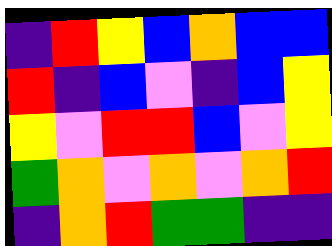[["indigo", "red", "yellow", "blue", "orange", "blue", "blue"], ["red", "indigo", "blue", "violet", "indigo", "blue", "yellow"], ["yellow", "violet", "red", "red", "blue", "violet", "yellow"], ["green", "orange", "violet", "orange", "violet", "orange", "red"], ["indigo", "orange", "red", "green", "green", "indigo", "indigo"]]